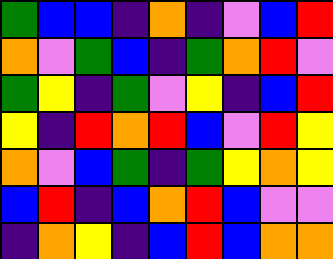[["green", "blue", "blue", "indigo", "orange", "indigo", "violet", "blue", "red"], ["orange", "violet", "green", "blue", "indigo", "green", "orange", "red", "violet"], ["green", "yellow", "indigo", "green", "violet", "yellow", "indigo", "blue", "red"], ["yellow", "indigo", "red", "orange", "red", "blue", "violet", "red", "yellow"], ["orange", "violet", "blue", "green", "indigo", "green", "yellow", "orange", "yellow"], ["blue", "red", "indigo", "blue", "orange", "red", "blue", "violet", "violet"], ["indigo", "orange", "yellow", "indigo", "blue", "red", "blue", "orange", "orange"]]